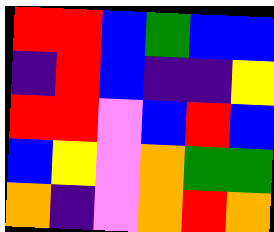[["red", "red", "blue", "green", "blue", "blue"], ["indigo", "red", "blue", "indigo", "indigo", "yellow"], ["red", "red", "violet", "blue", "red", "blue"], ["blue", "yellow", "violet", "orange", "green", "green"], ["orange", "indigo", "violet", "orange", "red", "orange"]]